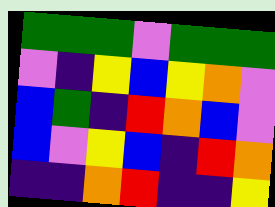[["green", "green", "green", "violet", "green", "green", "green"], ["violet", "indigo", "yellow", "blue", "yellow", "orange", "violet"], ["blue", "green", "indigo", "red", "orange", "blue", "violet"], ["blue", "violet", "yellow", "blue", "indigo", "red", "orange"], ["indigo", "indigo", "orange", "red", "indigo", "indigo", "yellow"]]